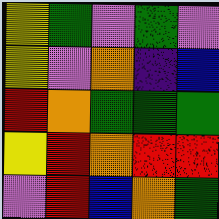[["yellow", "green", "violet", "green", "violet"], ["yellow", "violet", "orange", "indigo", "blue"], ["red", "orange", "green", "green", "green"], ["yellow", "red", "orange", "red", "red"], ["violet", "red", "blue", "orange", "green"]]